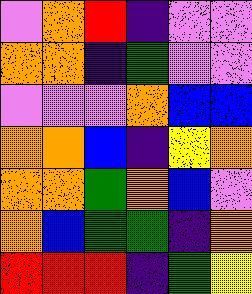[["violet", "orange", "red", "indigo", "violet", "violet"], ["orange", "orange", "indigo", "green", "violet", "violet"], ["violet", "violet", "violet", "orange", "blue", "blue"], ["orange", "orange", "blue", "indigo", "yellow", "orange"], ["orange", "orange", "green", "orange", "blue", "violet"], ["orange", "blue", "green", "green", "indigo", "orange"], ["red", "red", "red", "indigo", "green", "yellow"]]